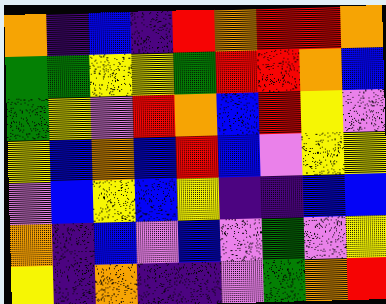[["orange", "indigo", "blue", "indigo", "red", "orange", "red", "red", "orange"], ["green", "green", "yellow", "yellow", "green", "red", "red", "orange", "blue"], ["green", "yellow", "violet", "red", "orange", "blue", "red", "yellow", "violet"], ["yellow", "blue", "orange", "blue", "red", "blue", "violet", "yellow", "yellow"], ["violet", "blue", "yellow", "blue", "yellow", "indigo", "indigo", "blue", "blue"], ["orange", "indigo", "blue", "violet", "blue", "violet", "green", "violet", "yellow"], ["yellow", "indigo", "orange", "indigo", "indigo", "violet", "green", "orange", "red"]]